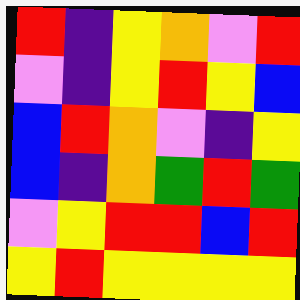[["red", "indigo", "yellow", "orange", "violet", "red"], ["violet", "indigo", "yellow", "red", "yellow", "blue"], ["blue", "red", "orange", "violet", "indigo", "yellow"], ["blue", "indigo", "orange", "green", "red", "green"], ["violet", "yellow", "red", "red", "blue", "red"], ["yellow", "red", "yellow", "yellow", "yellow", "yellow"]]